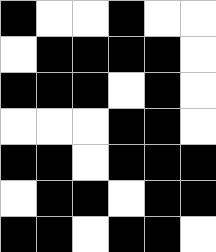[["black", "white", "white", "black", "white", "white"], ["white", "black", "black", "black", "black", "white"], ["black", "black", "black", "white", "black", "white"], ["white", "white", "white", "black", "black", "white"], ["black", "black", "white", "black", "black", "black"], ["white", "black", "black", "white", "black", "black"], ["black", "black", "white", "black", "black", "white"]]